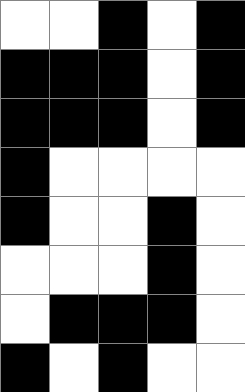[["white", "white", "black", "white", "black"], ["black", "black", "black", "white", "black"], ["black", "black", "black", "white", "black"], ["black", "white", "white", "white", "white"], ["black", "white", "white", "black", "white"], ["white", "white", "white", "black", "white"], ["white", "black", "black", "black", "white"], ["black", "white", "black", "white", "white"]]